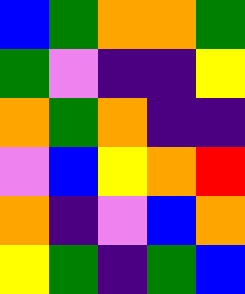[["blue", "green", "orange", "orange", "green"], ["green", "violet", "indigo", "indigo", "yellow"], ["orange", "green", "orange", "indigo", "indigo"], ["violet", "blue", "yellow", "orange", "red"], ["orange", "indigo", "violet", "blue", "orange"], ["yellow", "green", "indigo", "green", "blue"]]